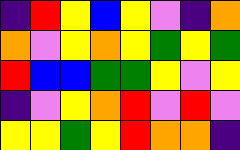[["indigo", "red", "yellow", "blue", "yellow", "violet", "indigo", "orange"], ["orange", "violet", "yellow", "orange", "yellow", "green", "yellow", "green"], ["red", "blue", "blue", "green", "green", "yellow", "violet", "yellow"], ["indigo", "violet", "yellow", "orange", "red", "violet", "red", "violet"], ["yellow", "yellow", "green", "yellow", "red", "orange", "orange", "indigo"]]